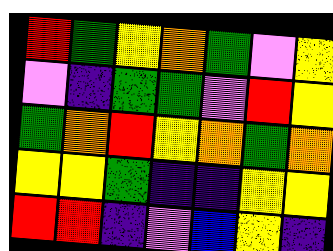[["red", "green", "yellow", "orange", "green", "violet", "yellow"], ["violet", "indigo", "green", "green", "violet", "red", "yellow"], ["green", "orange", "red", "yellow", "orange", "green", "orange"], ["yellow", "yellow", "green", "indigo", "indigo", "yellow", "yellow"], ["red", "red", "indigo", "violet", "blue", "yellow", "indigo"]]